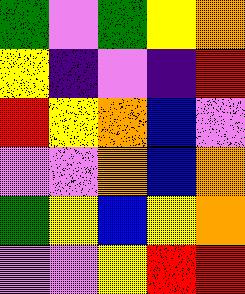[["green", "violet", "green", "yellow", "orange"], ["yellow", "indigo", "violet", "indigo", "red"], ["red", "yellow", "orange", "blue", "violet"], ["violet", "violet", "orange", "blue", "orange"], ["green", "yellow", "blue", "yellow", "orange"], ["violet", "violet", "yellow", "red", "red"]]